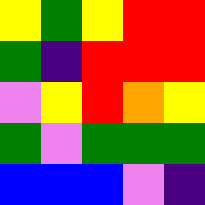[["yellow", "green", "yellow", "red", "red"], ["green", "indigo", "red", "red", "red"], ["violet", "yellow", "red", "orange", "yellow"], ["green", "violet", "green", "green", "green"], ["blue", "blue", "blue", "violet", "indigo"]]